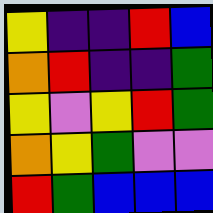[["yellow", "indigo", "indigo", "red", "blue"], ["orange", "red", "indigo", "indigo", "green"], ["yellow", "violet", "yellow", "red", "green"], ["orange", "yellow", "green", "violet", "violet"], ["red", "green", "blue", "blue", "blue"]]